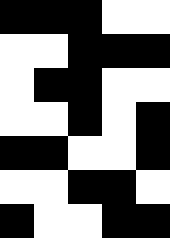[["black", "black", "black", "white", "white"], ["white", "white", "black", "black", "black"], ["white", "black", "black", "white", "white"], ["white", "white", "black", "white", "black"], ["black", "black", "white", "white", "black"], ["white", "white", "black", "black", "white"], ["black", "white", "white", "black", "black"]]